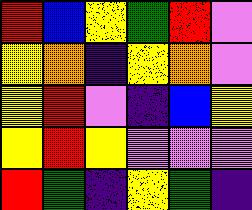[["red", "blue", "yellow", "green", "red", "violet"], ["yellow", "orange", "indigo", "yellow", "orange", "violet"], ["yellow", "red", "violet", "indigo", "blue", "yellow"], ["yellow", "red", "yellow", "violet", "violet", "violet"], ["red", "green", "indigo", "yellow", "green", "indigo"]]